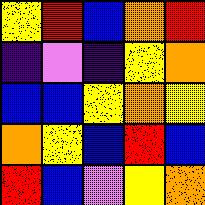[["yellow", "red", "blue", "orange", "red"], ["indigo", "violet", "indigo", "yellow", "orange"], ["blue", "blue", "yellow", "orange", "yellow"], ["orange", "yellow", "blue", "red", "blue"], ["red", "blue", "violet", "yellow", "orange"]]